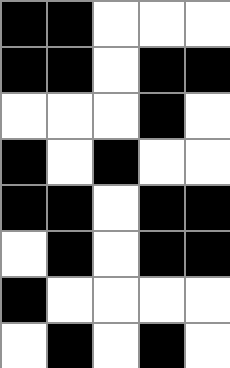[["black", "black", "white", "white", "white"], ["black", "black", "white", "black", "black"], ["white", "white", "white", "black", "white"], ["black", "white", "black", "white", "white"], ["black", "black", "white", "black", "black"], ["white", "black", "white", "black", "black"], ["black", "white", "white", "white", "white"], ["white", "black", "white", "black", "white"]]